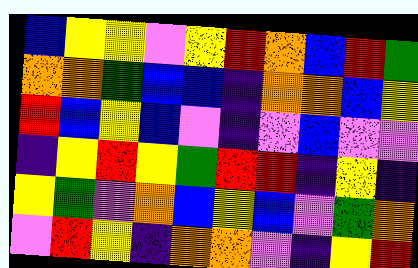[["blue", "yellow", "yellow", "violet", "yellow", "red", "orange", "blue", "red", "green"], ["orange", "orange", "green", "blue", "blue", "indigo", "orange", "orange", "blue", "yellow"], ["red", "blue", "yellow", "blue", "violet", "indigo", "violet", "blue", "violet", "violet"], ["indigo", "yellow", "red", "yellow", "green", "red", "red", "indigo", "yellow", "indigo"], ["yellow", "green", "violet", "orange", "blue", "yellow", "blue", "violet", "green", "orange"], ["violet", "red", "yellow", "indigo", "orange", "orange", "violet", "indigo", "yellow", "red"]]